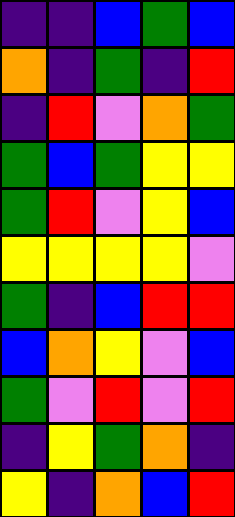[["indigo", "indigo", "blue", "green", "blue"], ["orange", "indigo", "green", "indigo", "red"], ["indigo", "red", "violet", "orange", "green"], ["green", "blue", "green", "yellow", "yellow"], ["green", "red", "violet", "yellow", "blue"], ["yellow", "yellow", "yellow", "yellow", "violet"], ["green", "indigo", "blue", "red", "red"], ["blue", "orange", "yellow", "violet", "blue"], ["green", "violet", "red", "violet", "red"], ["indigo", "yellow", "green", "orange", "indigo"], ["yellow", "indigo", "orange", "blue", "red"]]